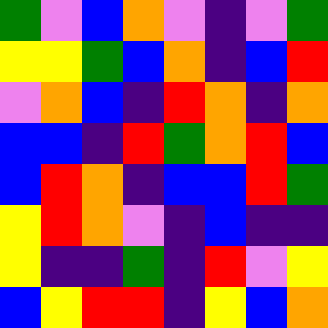[["green", "violet", "blue", "orange", "violet", "indigo", "violet", "green"], ["yellow", "yellow", "green", "blue", "orange", "indigo", "blue", "red"], ["violet", "orange", "blue", "indigo", "red", "orange", "indigo", "orange"], ["blue", "blue", "indigo", "red", "green", "orange", "red", "blue"], ["blue", "red", "orange", "indigo", "blue", "blue", "red", "green"], ["yellow", "red", "orange", "violet", "indigo", "blue", "indigo", "indigo"], ["yellow", "indigo", "indigo", "green", "indigo", "red", "violet", "yellow"], ["blue", "yellow", "red", "red", "indigo", "yellow", "blue", "orange"]]